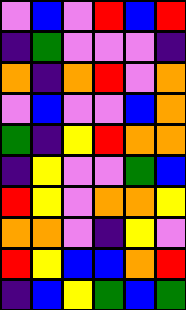[["violet", "blue", "violet", "red", "blue", "red"], ["indigo", "green", "violet", "violet", "violet", "indigo"], ["orange", "indigo", "orange", "red", "violet", "orange"], ["violet", "blue", "violet", "violet", "blue", "orange"], ["green", "indigo", "yellow", "red", "orange", "orange"], ["indigo", "yellow", "violet", "violet", "green", "blue"], ["red", "yellow", "violet", "orange", "orange", "yellow"], ["orange", "orange", "violet", "indigo", "yellow", "violet"], ["red", "yellow", "blue", "blue", "orange", "red"], ["indigo", "blue", "yellow", "green", "blue", "green"]]